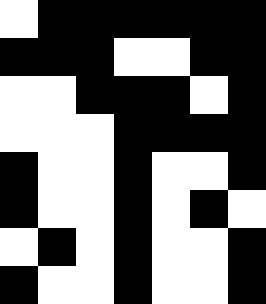[["white", "black", "black", "black", "black", "black", "black"], ["black", "black", "black", "white", "white", "black", "black"], ["white", "white", "black", "black", "black", "white", "black"], ["white", "white", "white", "black", "black", "black", "black"], ["black", "white", "white", "black", "white", "white", "black"], ["black", "white", "white", "black", "white", "black", "white"], ["white", "black", "white", "black", "white", "white", "black"], ["black", "white", "white", "black", "white", "white", "black"]]